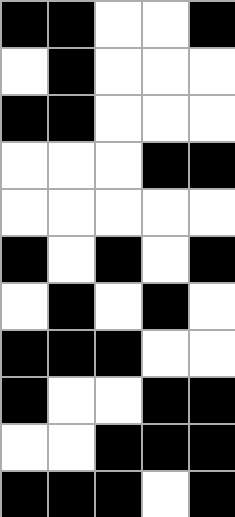[["black", "black", "white", "white", "black"], ["white", "black", "white", "white", "white"], ["black", "black", "white", "white", "white"], ["white", "white", "white", "black", "black"], ["white", "white", "white", "white", "white"], ["black", "white", "black", "white", "black"], ["white", "black", "white", "black", "white"], ["black", "black", "black", "white", "white"], ["black", "white", "white", "black", "black"], ["white", "white", "black", "black", "black"], ["black", "black", "black", "white", "black"]]